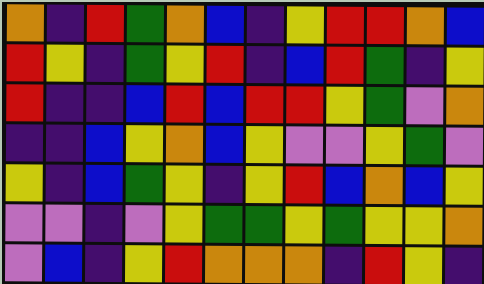[["orange", "indigo", "red", "green", "orange", "blue", "indigo", "yellow", "red", "red", "orange", "blue"], ["red", "yellow", "indigo", "green", "yellow", "red", "indigo", "blue", "red", "green", "indigo", "yellow"], ["red", "indigo", "indigo", "blue", "red", "blue", "red", "red", "yellow", "green", "violet", "orange"], ["indigo", "indigo", "blue", "yellow", "orange", "blue", "yellow", "violet", "violet", "yellow", "green", "violet"], ["yellow", "indigo", "blue", "green", "yellow", "indigo", "yellow", "red", "blue", "orange", "blue", "yellow"], ["violet", "violet", "indigo", "violet", "yellow", "green", "green", "yellow", "green", "yellow", "yellow", "orange"], ["violet", "blue", "indigo", "yellow", "red", "orange", "orange", "orange", "indigo", "red", "yellow", "indigo"]]